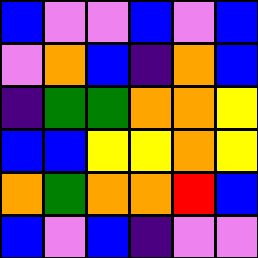[["blue", "violet", "violet", "blue", "violet", "blue"], ["violet", "orange", "blue", "indigo", "orange", "blue"], ["indigo", "green", "green", "orange", "orange", "yellow"], ["blue", "blue", "yellow", "yellow", "orange", "yellow"], ["orange", "green", "orange", "orange", "red", "blue"], ["blue", "violet", "blue", "indigo", "violet", "violet"]]